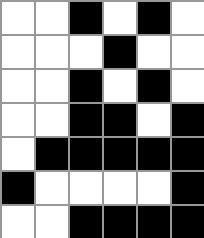[["white", "white", "black", "white", "black", "white"], ["white", "white", "white", "black", "white", "white"], ["white", "white", "black", "white", "black", "white"], ["white", "white", "black", "black", "white", "black"], ["white", "black", "black", "black", "black", "black"], ["black", "white", "white", "white", "white", "black"], ["white", "white", "black", "black", "black", "black"]]